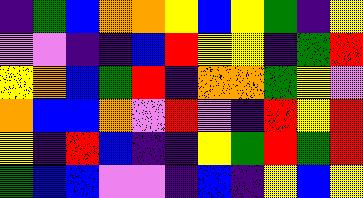[["indigo", "green", "blue", "orange", "orange", "yellow", "blue", "yellow", "green", "indigo", "yellow"], ["violet", "violet", "indigo", "indigo", "blue", "red", "yellow", "yellow", "indigo", "green", "red"], ["yellow", "orange", "blue", "green", "red", "indigo", "orange", "orange", "green", "yellow", "violet"], ["orange", "blue", "blue", "orange", "violet", "red", "violet", "indigo", "red", "yellow", "red"], ["yellow", "indigo", "red", "blue", "indigo", "indigo", "yellow", "green", "red", "green", "red"], ["green", "blue", "blue", "violet", "violet", "indigo", "blue", "indigo", "yellow", "blue", "yellow"]]